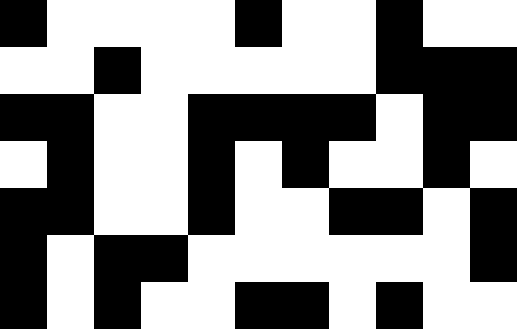[["black", "white", "white", "white", "white", "black", "white", "white", "black", "white", "white"], ["white", "white", "black", "white", "white", "white", "white", "white", "black", "black", "black"], ["black", "black", "white", "white", "black", "black", "black", "black", "white", "black", "black"], ["white", "black", "white", "white", "black", "white", "black", "white", "white", "black", "white"], ["black", "black", "white", "white", "black", "white", "white", "black", "black", "white", "black"], ["black", "white", "black", "black", "white", "white", "white", "white", "white", "white", "black"], ["black", "white", "black", "white", "white", "black", "black", "white", "black", "white", "white"]]